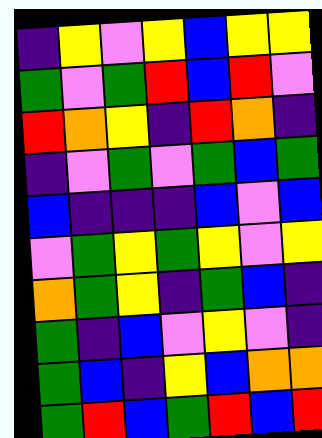[["indigo", "yellow", "violet", "yellow", "blue", "yellow", "yellow"], ["green", "violet", "green", "red", "blue", "red", "violet"], ["red", "orange", "yellow", "indigo", "red", "orange", "indigo"], ["indigo", "violet", "green", "violet", "green", "blue", "green"], ["blue", "indigo", "indigo", "indigo", "blue", "violet", "blue"], ["violet", "green", "yellow", "green", "yellow", "violet", "yellow"], ["orange", "green", "yellow", "indigo", "green", "blue", "indigo"], ["green", "indigo", "blue", "violet", "yellow", "violet", "indigo"], ["green", "blue", "indigo", "yellow", "blue", "orange", "orange"], ["green", "red", "blue", "green", "red", "blue", "red"]]